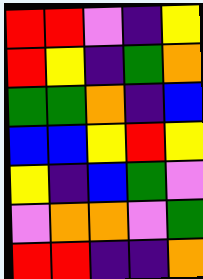[["red", "red", "violet", "indigo", "yellow"], ["red", "yellow", "indigo", "green", "orange"], ["green", "green", "orange", "indigo", "blue"], ["blue", "blue", "yellow", "red", "yellow"], ["yellow", "indigo", "blue", "green", "violet"], ["violet", "orange", "orange", "violet", "green"], ["red", "red", "indigo", "indigo", "orange"]]